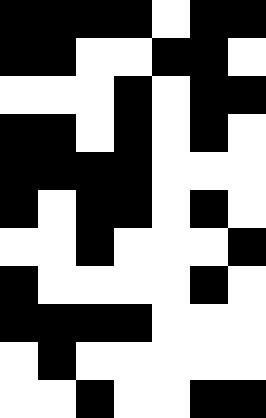[["black", "black", "black", "black", "white", "black", "black"], ["black", "black", "white", "white", "black", "black", "white"], ["white", "white", "white", "black", "white", "black", "black"], ["black", "black", "white", "black", "white", "black", "white"], ["black", "black", "black", "black", "white", "white", "white"], ["black", "white", "black", "black", "white", "black", "white"], ["white", "white", "black", "white", "white", "white", "black"], ["black", "white", "white", "white", "white", "black", "white"], ["black", "black", "black", "black", "white", "white", "white"], ["white", "black", "white", "white", "white", "white", "white"], ["white", "white", "black", "white", "white", "black", "black"]]